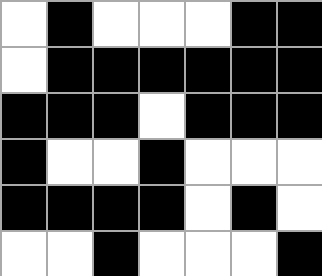[["white", "black", "white", "white", "white", "black", "black"], ["white", "black", "black", "black", "black", "black", "black"], ["black", "black", "black", "white", "black", "black", "black"], ["black", "white", "white", "black", "white", "white", "white"], ["black", "black", "black", "black", "white", "black", "white"], ["white", "white", "black", "white", "white", "white", "black"]]